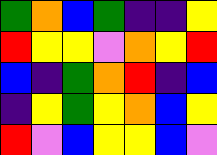[["green", "orange", "blue", "green", "indigo", "indigo", "yellow"], ["red", "yellow", "yellow", "violet", "orange", "yellow", "red"], ["blue", "indigo", "green", "orange", "red", "indigo", "blue"], ["indigo", "yellow", "green", "yellow", "orange", "blue", "yellow"], ["red", "violet", "blue", "yellow", "yellow", "blue", "violet"]]